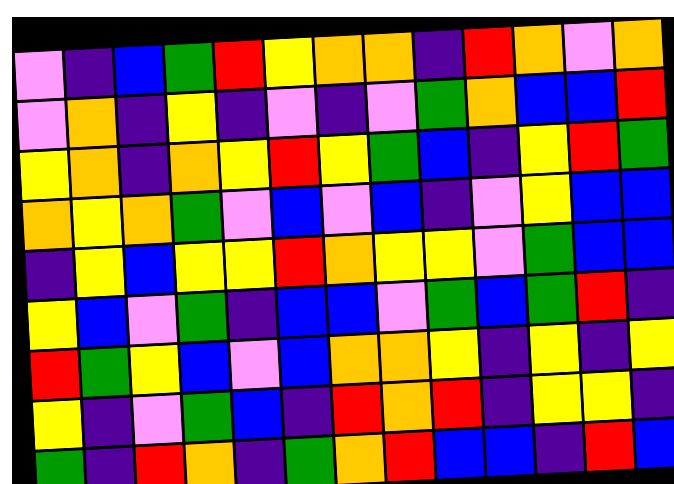[["violet", "indigo", "blue", "green", "red", "yellow", "orange", "orange", "indigo", "red", "orange", "violet", "orange"], ["violet", "orange", "indigo", "yellow", "indigo", "violet", "indigo", "violet", "green", "orange", "blue", "blue", "red"], ["yellow", "orange", "indigo", "orange", "yellow", "red", "yellow", "green", "blue", "indigo", "yellow", "red", "green"], ["orange", "yellow", "orange", "green", "violet", "blue", "violet", "blue", "indigo", "violet", "yellow", "blue", "blue"], ["indigo", "yellow", "blue", "yellow", "yellow", "red", "orange", "yellow", "yellow", "violet", "green", "blue", "blue"], ["yellow", "blue", "violet", "green", "indigo", "blue", "blue", "violet", "green", "blue", "green", "red", "indigo"], ["red", "green", "yellow", "blue", "violet", "blue", "orange", "orange", "yellow", "indigo", "yellow", "indigo", "yellow"], ["yellow", "indigo", "violet", "green", "blue", "indigo", "red", "orange", "red", "indigo", "yellow", "yellow", "indigo"], ["green", "indigo", "red", "orange", "indigo", "green", "orange", "red", "blue", "blue", "indigo", "red", "blue"]]